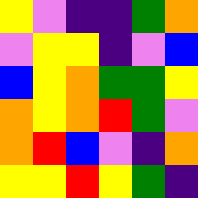[["yellow", "violet", "indigo", "indigo", "green", "orange"], ["violet", "yellow", "yellow", "indigo", "violet", "blue"], ["blue", "yellow", "orange", "green", "green", "yellow"], ["orange", "yellow", "orange", "red", "green", "violet"], ["orange", "red", "blue", "violet", "indigo", "orange"], ["yellow", "yellow", "red", "yellow", "green", "indigo"]]